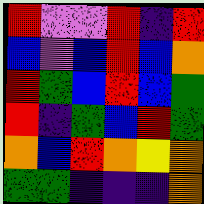[["red", "violet", "violet", "red", "indigo", "red"], ["blue", "violet", "blue", "red", "blue", "orange"], ["red", "green", "blue", "red", "blue", "green"], ["red", "indigo", "green", "blue", "red", "green"], ["orange", "blue", "red", "orange", "yellow", "orange"], ["green", "green", "indigo", "indigo", "indigo", "orange"]]